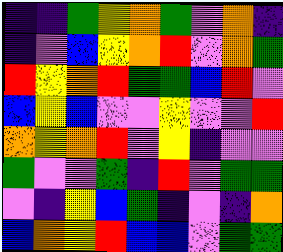[["indigo", "indigo", "green", "yellow", "orange", "green", "violet", "orange", "indigo"], ["indigo", "violet", "blue", "yellow", "orange", "red", "violet", "orange", "green"], ["red", "yellow", "orange", "red", "green", "green", "blue", "red", "violet"], ["blue", "yellow", "blue", "violet", "violet", "yellow", "violet", "violet", "red"], ["orange", "yellow", "orange", "red", "violet", "yellow", "indigo", "violet", "violet"], ["green", "violet", "violet", "green", "indigo", "red", "violet", "green", "green"], ["violet", "indigo", "yellow", "blue", "green", "indigo", "violet", "indigo", "orange"], ["blue", "orange", "yellow", "red", "blue", "blue", "violet", "green", "green"]]